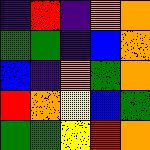[["indigo", "red", "indigo", "orange", "orange"], ["green", "green", "indigo", "blue", "orange"], ["blue", "indigo", "orange", "green", "orange"], ["red", "orange", "yellow", "blue", "green"], ["green", "green", "yellow", "red", "orange"]]